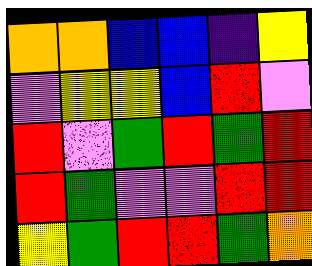[["orange", "orange", "blue", "blue", "indigo", "yellow"], ["violet", "yellow", "yellow", "blue", "red", "violet"], ["red", "violet", "green", "red", "green", "red"], ["red", "green", "violet", "violet", "red", "red"], ["yellow", "green", "red", "red", "green", "orange"]]